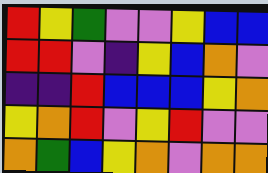[["red", "yellow", "green", "violet", "violet", "yellow", "blue", "blue"], ["red", "red", "violet", "indigo", "yellow", "blue", "orange", "violet"], ["indigo", "indigo", "red", "blue", "blue", "blue", "yellow", "orange"], ["yellow", "orange", "red", "violet", "yellow", "red", "violet", "violet"], ["orange", "green", "blue", "yellow", "orange", "violet", "orange", "orange"]]